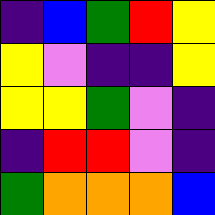[["indigo", "blue", "green", "red", "yellow"], ["yellow", "violet", "indigo", "indigo", "yellow"], ["yellow", "yellow", "green", "violet", "indigo"], ["indigo", "red", "red", "violet", "indigo"], ["green", "orange", "orange", "orange", "blue"]]